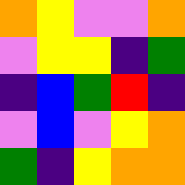[["orange", "yellow", "violet", "violet", "orange"], ["violet", "yellow", "yellow", "indigo", "green"], ["indigo", "blue", "green", "red", "indigo"], ["violet", "blue", "violet", "yellow", "orange"], ["green", "indigo", "yellow", "orange", "orange"]]